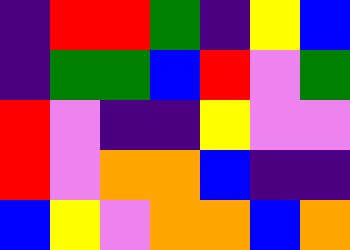[["indigo", "red", "red", "green", "indigo", "yellow", "blue"], ["indigo", "green", "green", "blue", "red", "violet", "green"], ["red", "violet", "indigo", "indigo", "yellow", "violet", "violet"], ["red", "violet", "orange", "orange", "blue", "indigo", "indigo"], ["blue", "yellow", "violet", "orange", "orange", "blue", "orange"]]